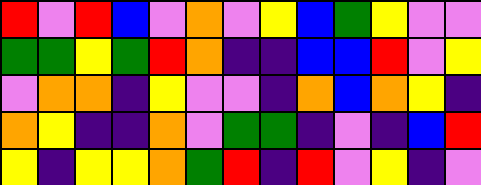[["red", "violet", "red", "blue", "violet", "orange", "violet", "yellow", "blue", "green", "yellow", "violet", "violet"], ["green", "green", "yellow", "green", "red", "orange", "indigo", "indigo", "blue", "blue", "red", "violet", "yellow"], ["violet", "orange", "orange", "indigo", "yellow", "violet", "violet", "indigo", "orange", "blue", "orange", "yellow", "indigo"], ["orange", "yellow", "indigo", "indigo", "orange", "violet", "green", "green", "indigo", "violet", "indigo", "blue", "red"], ["yellow", "indigo", "yellow", "yellow", "orange", "green", "red", "indigo", "red", "violet", "yellow", "indigo", "violet"]]